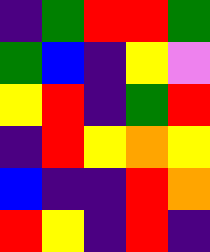[["indigo", "green", "red", "red", "green"], ["green", "blue", "indigo", "yellow", "violet"], ["yellow", "red", "indigo", "green", "red"], ["indigo", "red", "yellow", "orange", "yellow"], ["blue", "indigo", "indigo", "red", "orange"], ["red", "yellow", "indigo", "red", "indigo"]]